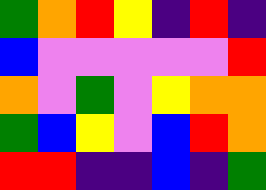[["green", "orange", "red", "yellow", "indigo", "red", "indigo"], ["blue", "violet", "violet", "violet", "violet", "violet", "red"], ["orange", "violet", "green", "violet", "yellow", "orange", "orange"], ["green", "blue", "yellow", "violet", "blue", "red", "orange"], ["red", "red", "indigo", "indigo", "blue", "indigo", "green"]]